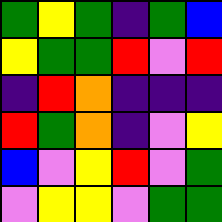[["green", "yellow", "green", "indigo", "green", "blue"], ["yellow", "green", "green", "red", "violet", "red"], ["indigo", "red", "orange", "indigo", "indigo", "indigo"], ["red", "green", "orange", "indigo", "violet", "yellow"], ["blue", "violet", "yellow", "red", "violet", "green"], ["violet", "yellow", "yellow", "violet", "green", "green"]]